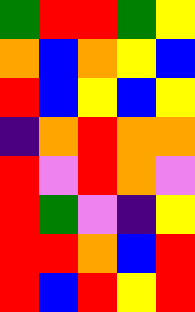[["green", "red", "red", "green", "yellow"], ["orange", "blue", "orange", "yellow", "blue"], ["red", "blue", "yellow", "blue", "yellow"], ["indigo", "orange", "red", "orange", "orange"], ["red", "violet", "red", "orange", "violet"], ["red", "green", "violet", "indigo", "yellow"], ["red", "red", "orange", "blue", "red"], ["red", "blue", "red", "yellow", "red"]]